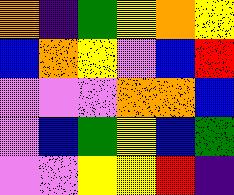[["orange", "indigo", "green", "yellow", "orange", "yellow"], ["blue", "orange", "yellow", "violet", "blue", "red"], ["violet", "violet", "violet", "orange", "orange", "blue"], ["violet", "blue", "green", "yellow", "blue", "green"], ["violet", "violet", "yellow", "yellow", "red", "indigo"]]